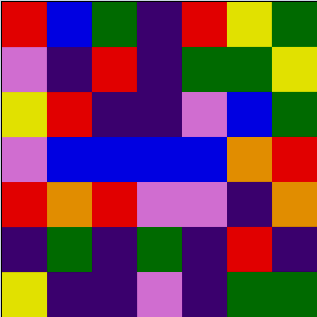[["red", "blue", "green", "indigo", "red", "yellow", "green"], ["violet", "indigo", "red", "indigo", "green", "green", "yellow"], ["yellow", "red", "indigo", "indigo", "violet", "blue", "green"], ["violet", "blue", "blue", "blue", "blue", "orange", "red"], ["red", "orange", "red", "violet", "violet", "indigo", "orange"], ["indigo", "green", "indigo", "green", "indigo", "red", "indigo"], ["yellow", "indigo", "indigo", "violet", "indigo", "green", "green"]]